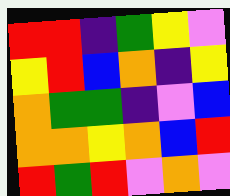[["red", "red", "indigo", "green", "yellow", "violet"], ["yellow", "red", "blue", "orange", "indigo", "yellow"], ["orange", "green", "green", "indigo", "violet", "blue"], ["orange", "orange", "yellow", "orange", "blue", "red"], ["red", "green", "red", "violet", "orange", "violet"]]